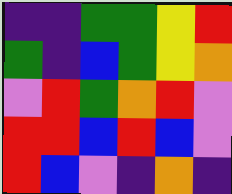[["indigo", "indigo", "green", "green", "yellow", "red"], ["green", "indigo", "blue", "green", "yellow", "orange"], ["violet", "red", "green", "orange", "red", "violet"], ["red", "red", "blue", "red", "blue", "violet"], ["red", "blue", "violet", "indigo", "orange", "indigo"]]